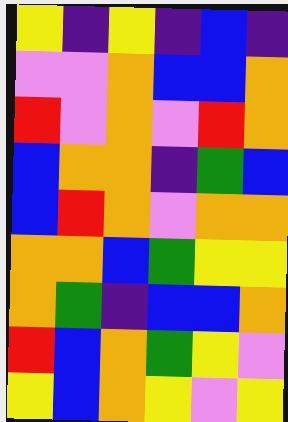[["yellow", "indigo", "yellow", "indigo", "blue", "indigo"], ["violet", "violet", "orange", "blue", "blue", "orange"], ["red", "violet", "orange", "violet", "red", "orange"], ["blue", "orange", "orange", "indigo", "green", "blue"], ["blue", "red", "orange", "violet", "orange", "orange"], ["orange", "orange", "blue", "green", "yellow", "yellow"], ["orange", "green", "indigo", "blue", "blue", "orange"], ["red", "blue", "orange", "green", "yellow", "violet"], ["yellow", "blue", "orange", "yellow", "violet", "yellow"]]